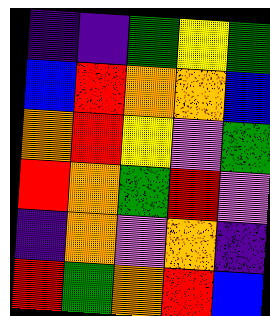[["indigo", "indigo", "green", "yellow", "green"], ["blue", "red", "orange", "orange", "blue"], ["orange", "red", "yellow", "violet", "green"], ["red", "orange", "green", "red", "violet"], ["indigo", "orange", "violet", "orange", "indigo"], ["red", "green", "orange", "red", "blue"]]